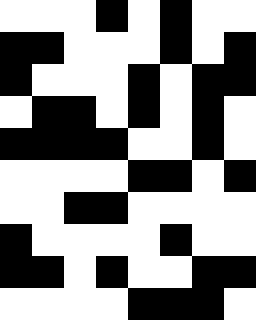[["white", "white", "white", "black", "white", "black", "white", "white"], ["black", "black", "white", "white", "white", "black", "white", "black"], ["black", "white", "white", "white", "black", "white", "black", "black"], ["white", "black", "black", "white", "black", "white", "black", "white"], ["black", "black", "black", "black", "white", "white", "black", "white"], ["white", "white", "white", "white", "black", "black", "white", "black"], ["white", "white", "black", "black", "white", "white", "white", "white"], ["black", "white", "white", "white", "white", "black", "white", "white"], ["black", "black", "white", "black", "white", "white", "black", "black"], ["white", "white", "white", "white", "black", "black", "black", "white"]]